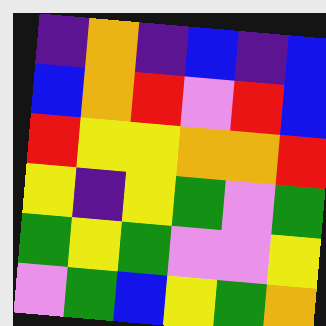[["indigo", "orange", "indigo", "blue", "indigo", "blue"], ["blue", "orange", "red", "violet", "red", "blue"], ["red", "yellow", "yellow", "orange", "orange", "red"], ["yellow", "indigo", "yellow", "green", "violet", "green"], ["green", "yellow", "green", "violet", "violet", "yellow"], ["violet", "green", "blue", "yellow", "green", "orange"]]